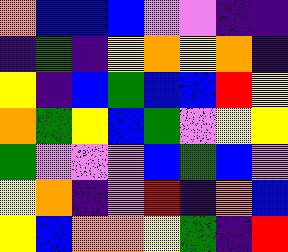[["orange", "blue", "blue", "blue", "violet", "violet", "indigo", "indigo"], ["indigo", "green", "indigo", "yellow", "orange", "yellow", "orange", "indigo"], ["yellow", "indigo", "blue", "green", "blue", "blue", "red", "yellow"], ["orange", "green", "yellow", "blue", "green", "violet", "yellow", "yellow"], ["green", "violet", "violet", "violet", "blue", "green", "blue", "violet"], ["yellow", "orange", "indigo", "violet", "red", "indigo", "orange", "blue"], ["yellow", "blue", "orange", "orange", "yellow", "green", "indigo", "red"]]